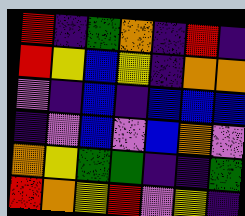[["red", "indigo", "green", "orange", "indigo", "red", "indigo"], ["red", "yellow", "blue", "yellow", "indigo", "orange", "orange"], ["violet", "indigo", "blue", "indigo", "blue", "blue", "blue"], ["indigo", "violet", "blue", "violet", "blue", "orange", "violet"], ["orange", "yellow", "green", "green", "indigo", "indigo", "green"], ["red", "orange", "yellow", "red", "violet", "yellow", "indigo"]]